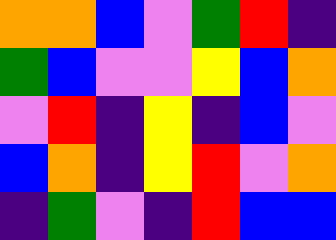[["orange", "orange", "blue", "violet", "green", "red", "indigo"], ["green", "blue", "violet", "violet", "yellow", "blue", "orange"], ["violet", "red", "indigo", "yellow", "indigo", "blue", "violet"], ["blue", "orange", "indigo", "yellow", "red", "violet", "orange"], ["indigo", "green", "violet", "indigo", "red", "blue", "blue"]]